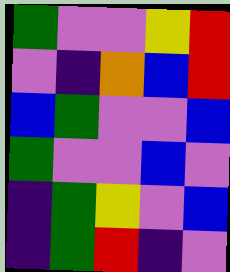[["green", "violet", "violet", "yellow", "red"], ["violet", "indigo", "orange", "blue", "red"], ["blue", "green", "violet", "violet", "blue"], ["green", "violet", "violet", "blue", "violet"], ["indigo", "green", "yellow", "violet", "blue"], ["indigo", "green", "red", "indigo", "violet"]]